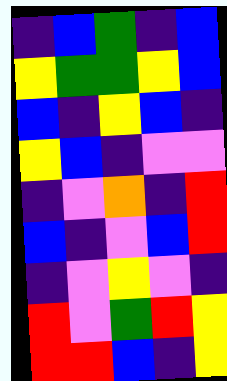[["indigo", "blue", "green", "indigo", "blue"], ["yellow", "green", "green", "yellow", "blue"], ["blue", "indigo", "yellow", "blue", "indigo"], ["yellow", "blue", "indigo", "violet", "violet"], ["indigo", "violet", "orange", "indigo", "red"], ["blue", "indigo", "violet", "blue", "red"], ["indigo", "violet", "yellow", "violet", "indigo"], ["red", "violet", "green", "red", "yellow"], ["red", "red", "blue", "indigo", "yellow"]]